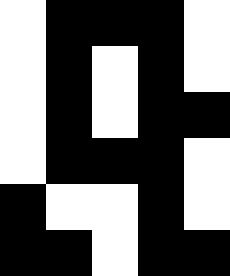[["white", "black", "black", "black", "white"], ["white", "black", "white", "black", "white"], ["white", "black", "white", "black", "black"], ["white", "black", "black", "black", "white"], ["black", "white", "white", "black", "white"], ["black", "black", "white", "black", "black"]]